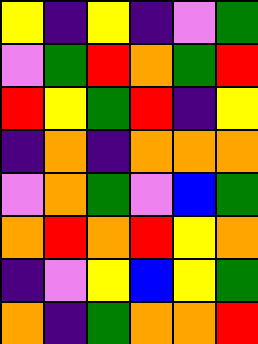[["yellow", "indigo", "yellow", "indigo", "violet", "green"], ["violet", "green", "red", "orange", "green", "red"], ["red", "yellow", "green", "red", "indigo", "yellow"], ["indigo", "orange", "indigo", "orange", "orange", "orange"], ["violet", "orange", "green", "violet", "blue", "green"], ["orange", "red", "orange", "red", "yellow", "orange"], ["indigo", "violet", "yellow", "blue", "yellow", "green"], ["orange", "indigo", "green", "orange", "orange", "red"]]